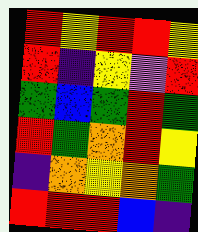[["red", "yellow", "red", "red", "yellow"], ["red", "indigo", "yellow", "violet", "red"], ["green", "blue", "green", "red", "green"], ["red", "green", "orange", "red", "yellow"], ["indigo", "orange", "yellow", "orange", "green"], ["red", "red", "red", "blue", "indigo"]]